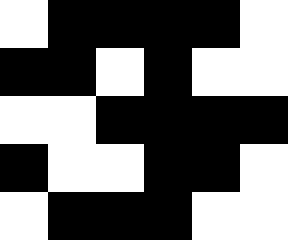[["white", "black", "black", "black", "black", "white"], ["black", "black", "white", "black", "white", "white"], ["white", "white", "black", "black", "black", "black"], ["black", "white", "white", "black", "black", "white"], ["white", "black", "black", "black", "white", "white"]]